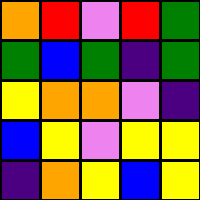[["orange", "red", "violet", "red", "green"], ["green", "blue", "green", "indigo", "green"], ["yellow", "orange", "orange", "violet", "indigo"], ["blue", "yellow", "violet", "yellow", "yellow"], ["indigo", "orange", "yellow", "blue", "yellow"]]